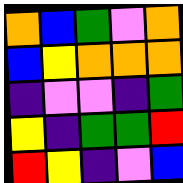[["orange", "blue", "green", "violet", "orange"], ["blue", "yellow", "orange", "orange", "orange"], ["indigo", "violet", "violet", "indigo", "green"], ["yellow", "indigo", "green", "green", "red"], ["red", "yellow", "indigo", "violet", "blue"]]